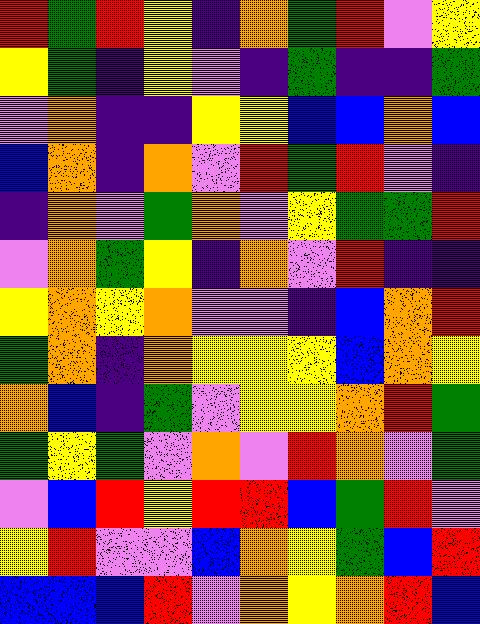[["red", "green", "red", "yellow", "indigo", "orange", "green", "red", "violet", "yellow"], ["yellow", "green", "indigo", "yellow", "violet", "indigo", "green", "indigo", "indigo", "green"], ["violet", "orange", "indigo", "indigo", "yellow", "yellow", "blue", "blue", "orange", "blue"], ["blue", "orange", "indigo", "orange", "violet", "red", "green", "red", "violet", "indigo"], ["indigo", "orange", "violet", "green", "orange", "violet", "yellow", "green", "green", "red"], ["violet", "orange", "green", "yellow", "indigo", "orange", "violet", "red", "indigo", "indigo"], ["yellow", "orange", "yellow", "orange", "violet", "violet", "indigo", "blue", "orange", "red"], ["green", "orange", "indigo", "orange", "yellow", "yellow", "yellow", "blue", "orange", "yellow"], ["orange", "blue", "indigo", "green", "violet", "yellow", "yellow", "orange", "red", "green"], ["green", "yellow", "green", "violet", "orange", "violet", "red", "orange", "violet", "green"], ["violet", "blue", "red", "yellow", "red", "red", "blue", "green", "red", "violet"], ["yellow", "red", "violet", "violet", "blue", "orange", "yellow", "green", "blue", "red"], ["blue", "blue", "blue", "red", "violet", "orange", "yellow", "orange", "red", "blue"]]